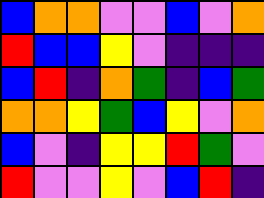[["blue", "orange", "orange", "violet", "violet", "blue", "violet", "orange"], ["red", "blue", "blue", "yellow", "violet", "indigo", "indigo", "indigo"], ["blue", "red", "indigo", "orange", "green", "indigo", "blue", "green"], ["orange", "orange", "yellow", "green", "blue", "yellow", "violet", "orange"], ["blue", "violet", "indigo", "yellow", "yellow", "red", "green", "violet"], ["red", "violet", "violet", "yellow", "violet", "blue", "red", "indigo"]]